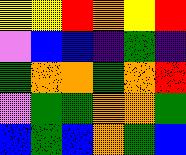[["yellow", "yellow", "red", "orange", "yellow", "red"], ["violet", "blue", "blue", "indigo", "green", "indigo"], ["green", "orange", "orange", "green", "orange", "red"], ["violet", "green", "green", "orange", "orange", "green"], ["blue", "green", "blue", "orange", "green", "blue"]]